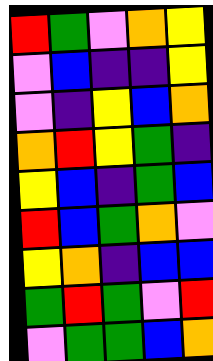[["red", "green", "violet", "orange", "yellow"], ["violet", "blue", "indigo", "indigo", "yellow"], ["violet", "indigo", "yellow", "blue", "orange"], ["orange", "red", "yellow", "green", "indigo"], ["yellow", "blue", "indigo", "green", "blue"], ["red", "blue", "green", "orange", "violet"], ["yellow", "orange", "indigo", "blue", "blue"], ["green", "red", "green", "violet", "red"], ["violet", "green", "green", "blue", "orange"]]